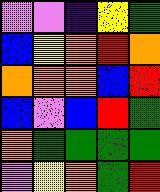[["violet", "violet", "indigo", "yellow", "green"], ["blue", "yellow", "orange", "red", "orange"], ["orange", "orange", "orange", "blue", "red"], ["blue", "violet", "blue", "red", "green"], ["orange", "green", "green", "green", "green"], ["violet", "yellow", "orange", "green", "red"]]